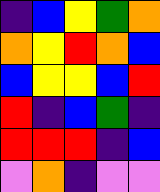[["indigo", "blue", "yellow", "green", "orange"], ["orange", "yellow", "red", "orange", "blue"], ["blue", "yellow", "yellow", "blue", "red"], ["red", "indigo", "blue", "green", "indigo"], ["red", "red", "red", "indigo", "blue"], ["violet", "orange", "indigo", "violet", "violet"]]